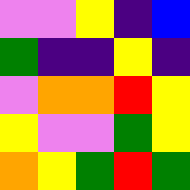[["violet", "violet", "yellow", "indigo", "blue"], ["green", "indigo", "indigo", "yellow", "indigo"], ["violet", "orange", "orange", "red", "yellow"], ["yellow", "violet", "violet", "green", "yellow"], ["orange", "yellow", "green", "red", "green"]]